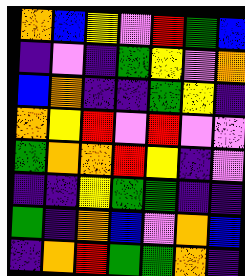[["orange", "blue", "yellow", "violet", "red", "green", "blue"], ["indigo", "violet", "indigo", "green", "yellow", "violet", "orange"], ["blue", "orange", "indigo", "indigo", "green", "yellow", "indigo"], ["orange", "yellow", "red", "violet", "red", "violet", "violet"], ["green", "orange", "orange", "red", "yellow", "indigo", "violet"], ["indigo", "indigo", "yellow", "green", "green", "indigo", "indigo"], ["green", "indigo", "orange", "blue", "violet", "orange", "blue"], ["indigo", "orange", "red", "green", "green", "orange", "indigo"]]